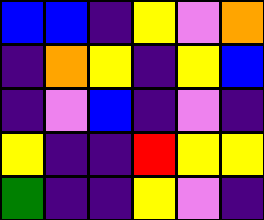[["blue", "blue", "indigo", "yellow", "violet", "orange"], ["indigo", "orange", "yellow", "indigo", "yellow", "blue"], ["indigo", "violet", "blue", "indigo", "violet", "indigo"], ["yellow", "indigo", "indigo", "red", "yellow", "yellow"], ["green", "indigo", "indigo", "yellow", "violet", "indigo"]]